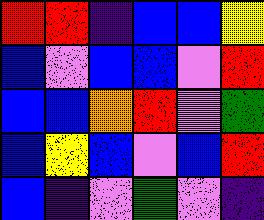[["red", "red", "indigo", "blue", "blue", "yellow"], ["blue", "violet", "blue", "blue", "violet", "red"], ["blue", "blue", "orange", "red", "violet", "green"], ["blue", "yellow", "blue", "violet", "blue", "red"], ["blue", "indigo", "violet", "green", "violet", "indigo"]]